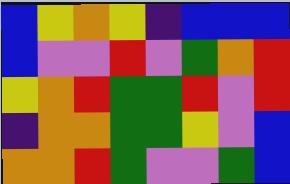[["blue", "yellow", "orange", "yellow", "indigo", "blue", "blue", "blue"], ["blue", "violet", "violet", "red", "violet", "green", "orange", "red"], ["yellow", "orange", "red", "green", "green", "red", "violet", "red"], ["indigo", "orange", "orange", "green", "green", "yellow", "violet", "blue"], ["orange", "orange", "red", "green", "violet", "violet", "green", "blue"]]